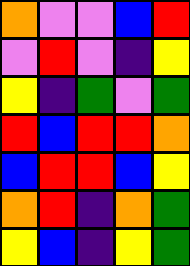[["orange", "violet", "violet", "blue", "red"], ["violet", "red", "violet", "indigo", "yellow"], ["yellow", "indigo", "green", "violet", "green"], ["red", "blue", "red", "red", "orange"], ["blue", "red", "red", "blue", "yellow"], ["orange", "red", "indigo", "orange", "green"], ["yellow", "blue", "indigo", "yellow", "green"]]